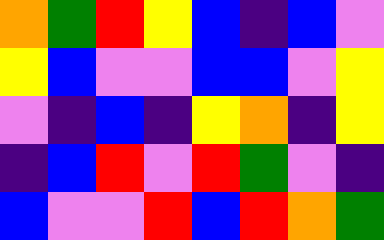[["orange", "green", "red", "yellow", "blue", "indigo", "blue", "violet"], ["yellow", "blue", "violet", "violet", "blue", "blue", "violet", "yellow"], ["violet", "indigo", "blue", "indigo", "yellow", "orange", "indigo", "yellow"], ["indigo", "blue", "red", "violet", "red", "green", "violet", "indigo"], ["blue", "violet", "violet", "red", "blue", "red", "orange", "green"]]